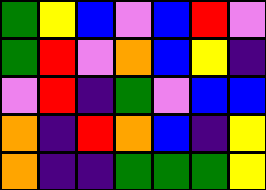[["green", "yellow", "blue", "violet", "blue", "red", "violet"], ["green", "red", "violet", "orange", "blue", "yellow", "indigo"], ["violet", "red", "indigo", "green", "violet", "blue", "blue"], ["orange", "indigo", "red", "orange", "blue", "indigo", "yellow"], ["orange", "indigo", "indigo", "green", "green", "green", "yellow"]]